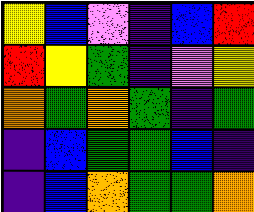[["yellow", "blue", "violet", "indigo", "blue", "red"], ["red", "yellow", "green", "indigo", "violet", "yellow"], ["orange", "green", "orange", "green", "indigo", "green"], ["indigo", "blue", "green", "green", "blue", "indigo"], ["indigo", "blue", "orange", "green", "green", "orange"]]